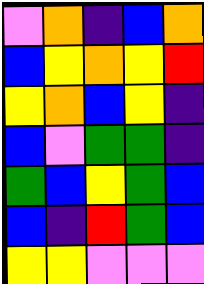[["violet", "orange", "indigo", "blue", "orange"], ["blue", "yellow", "orange", "yellow", "red"], ["yellow", "orange", "blue", "yellow", "indigo"], ["blue", "violet", "green", "green", "indigo"], ["green", "blue", "yellow", "green", "blue"], ["blue", "indigo", "red", "green", "blue"], ["yellow", "yellow", "violet", "violet", "violet"]]